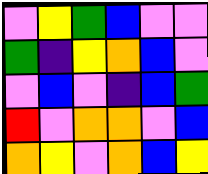[["violet", "yellow", "green", "blue", "violet", "violet"], ["green", "indigo", "yellow", "orange", "blue", "violet"], ["violet", "blue", "violet", "indigo", "blue", "green"], ["red", "violet", "orange", "orange", "violet", "blue"], ["orange", "yellow", "violet", "orange", "blue", "yellow"]]